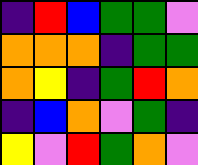[["indigo", "red", "blue", "green", "green", "violet"], ["orange", "orange", "orange", "indigo", "green", "green"], ["orange", "yellow", "indigo", "green", "red", "orange"], ["indigo", "blue", "orange", "violet", "green", "indigo"], ["yellow", "violet", "red", "green", "orange", "violet"]]